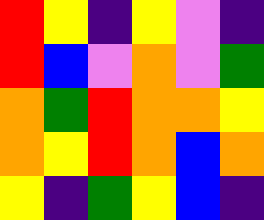[["red", "yellow", "indigo", "yellow", "violet", "indigo"], ["red", "blue", "violet", "orange", "violet", "green"], ["orange", "green", "red", "orange", "orange", "yellow"], ["orange", "yellow", "red", "orange", "blue", "orange"], ["yellow", "indigo", "green", "yellow", "blue", "indigo"]]